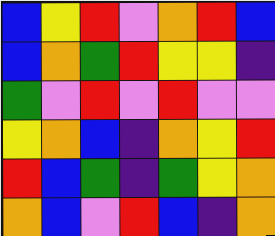[["blue", "yellow", "red", "violet", "orange", "red", "blue"], ["blue", "orange", "green", "red", "yellow", "yellow", "indigo"], ["green", "violet", "red", "violet", "red", "violet", "violet"], ["yellow", "orange", "blue", "indigo", "orange", "yellow", "red"], ["red", "blue", "green", "indigo", "green", "yellow", "orange"], ["orange", "blue", "violet", "red", "blue", "indigo", "orange"]]